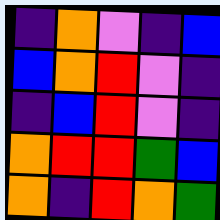[["indigo", "orange", "violet", "indigo", "blue"], ["blue", "orange", "red", "violet", "indigo"], ["indigo", "blue", "red", "violet", "indigo"], ["orange", "red", "red", "green", "blue"], ["orange", "indigo", "red", "orange", "green"]]